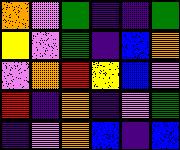[["orange", "violet", "green", "indigo", "indigo", "green"], ["yellow", "violet", "green", "indigo", "blue", "orange"], ["violet", "orange", "red", "yellow", "blue", "violet"], ["red", "indigo", "orange", "indigo", "violet", "green"], ["indigo", "violet", "orange", "blue", "indigo", "blue"]]